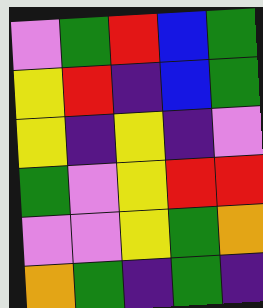[["violet", "green", "red", "blue", "green"], ["yellow", "red", "indigo", "blue", "green"], ["yellow", "indigo", "yellow", "indigo", "violet"], ["green", "violet", "yellow", "red", "red"], ["violet", "violet", "yellow", "green", "orange"], ["orange", "green", "indigo", "green", "indigo"]]